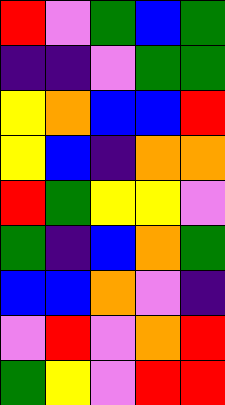[["red", "violet", "green", "blue", "green"], ["indigo", "indigo", "violet", "green", "green"], ["yellow", "orange", "blue", "blue", "red"], ["yellow", "blue", "indigo", "orange", "orange"], ["red", "green", "yellow", "yellow", "violet"], ["green", "indigo", "blue", "orange", "green"], ["blue", "blue", "orange", "violet", "indigo"], ["violet", "red", "violet", "orange", "red"], ["green", "yellow", "violet", "red", "red"]]